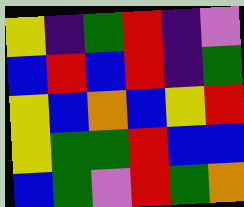[["yellow", "indigo", "green", "red", "indigo", "violet"], ["blue", "red", "blue", "red", "indigo", "green"], ["yellow", "blue", "orange", "blue", "yellow", "red"], ["yellow", "green", "green", "red", "blue", "blue"], ["blue", "green", "violet", "red", "green", "orange"]]